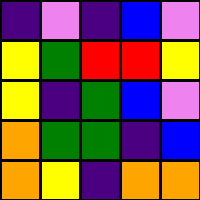[["indigo", "violet", "indigo", "blue", "violet"], ["yellow", "green", "red", "red", "yellow"], ["yellow", "indigo", "green", "blue", "violet"], ["orange", "green", "green", "indigo", "blue"], ["orange", "yellow", "indigo", "orange", "orange"]]